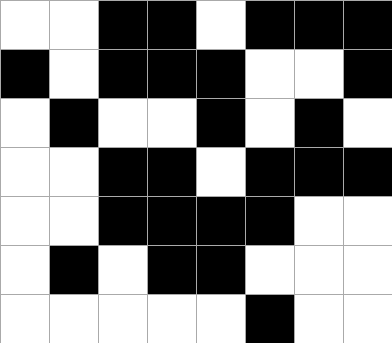[["white", "white", "black", "black", "white", "black", "black", "black"], ["black", "white", "black", "black", "black", "white", "white", "black"], ["white", "black", "white", "white", "black", "white", "black", "white"], ["white", "white", "black", "black", "white", "black", "black", "black"], ["white", "white", "black", "black", "black", "black", "white", "white"], ["white", "black", "white", "black", "black", "white", "white", "white"], ["white", "white", "white", "white", "white", "black", "white", "white"]]